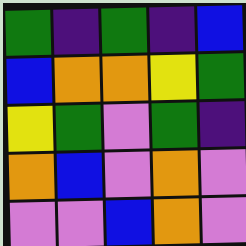[["green", "indigo", "green", "indigo", "blue"], ["blue", "orange", "orange", "yellow", "green"], ["yellow", "green", "violet", "green", "indigo"], ["orange", "blue", "violet", "orange", "violet"], ["violet", "violet", "blue", "orange", "violet"]]